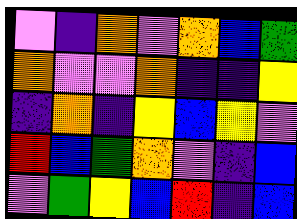[["violet", "indigo", "orange", "violet", "orange", "blue", "green"], ["orange", "violet", "violet", "orange", "indigo", "indigo", "yellow"], ["indigo", "orange", "indigo", "yellow", "blue", "yellow", "violet"], ["red", "blue", "green", "orange", "violet", "indigo", "blue"], ["violet", "green", "yellow", "blue", "red", "indigo", "blue"]]